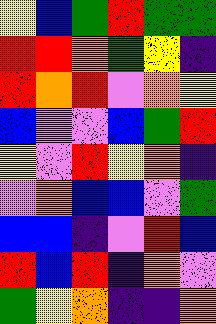[["yellow", "blue", "green", "red", "green", "green"], ["red", "red", "orange", "green", "yellow", "indigo"], ["red", "orange", "red", "violet", "orange", "yellow"], ["blue", "violet", "violet", "blue", "green", "red"], ["yellow", "violet", "red", "yellow", "orange", "indigo"], ["violet", "orange", "blue", "blue", "violet", "green"], ["blue", "blue", "indigo", "violet", "red", "blue"], ["red", "blue", "red", "indigo", "orange", "violet"], ["green", "yellow", "orange", "indigo", "indigo", "orange"]]